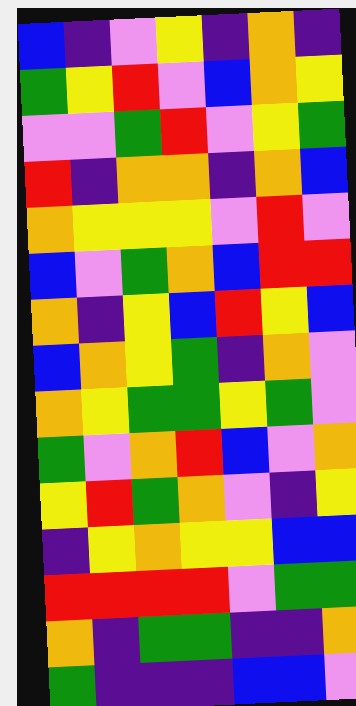[["blue", "indigo", "violet", "yellow", "indigo", "orange", "indigo"], ["green", "yellow", "red", "violet", "blue", "orange", "yellow"], ["violet", "violet", "green", "red", "violet", "yellow", "green"], ["red", "indigo", "orange", "orange", "indigo", "orange", "blue"], ["orange", "yellow", "yellow", "yellow", "violet", "red", "violet"], ["blue", "violet", "green", "orange", "blue", "red", "red"], ["orange", "indigo", "yellow", "blue", "red", "yellow", "blue"], ["blue", "orange", "yellow", "green", "indigo", "orange", "violet"], ["orange", "yellow", "green", "green", "yellow", "green", "violet"], ["green", "violet", "orange", "red", "blue", "violet", "orange"], ["yellow", "red", "green", "orange", "violet", "indigo", "yellow"], ["indigo", "yellow", "orange", "yellow", "yellow", "blue", "blue"], ["red", "red", "red", "red", "violet", "green", "green"], ["orange", "indigo", "green", "green", "indigo", "indigo", "orange"], ["green", "indigo", "indigo", "indigo", "blue", "blue", "violet"]]